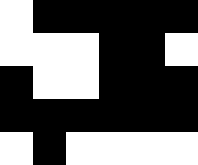[["white", "black", "black", "black", "black", "black"], ["white", "white", "white", "black", "black", "white"], ["black", "white", "white", "black", "black", "black"], ["black", "black", "black", "black", "black", "black"], ["white", "black", "white", "white", "white", "white"]]